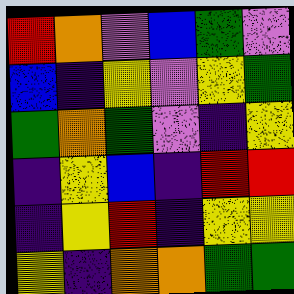[["red", "orange", "violet", "blue", "green", "violet"], ["blue", "indigo", "yellow", "violet", "yellow", "green"], ["green", "orange", "green", "violet", "indigo", "yellow"], ["indigo", "yellow", "blue", "indigo", "red", "red"], ["indigo", "yellow", "red", "indigo", "yellow", "yellow"], ["yellow", "indigo", "orange", "orange", "green", "green"]]